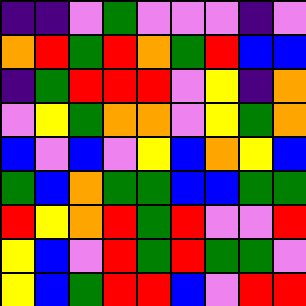[["indigo", "indigo", "violet", "green", "violet", "violet", "violet", "indigo", "violet"], ["orange", "red", "green", "red", "orange", "green", "red", "blue", "blue"], ["indigo", "green", "red", "red", "red", "violet", "yellow", "indigo", "orange"], ["violet", "yellow", "green", "orange", "orange", "violet", "yellow", "green", "orange"], ["blue", "violet", "blue", "violet", "yellow", "blue", "orange", "yellow", "blue"], ["green", "blue", "orange", "green", "green", "blue", "blue", "green", "green"], ["red", "yellow", "orange", "red", "green", "red", "violet", "violet", "red"], ["yellow", "blue", "violet", "red", "green", "red", "green", "green", "violet"], ["yellow", "blue", "green", "red", "red", "blue", "violet", "red", "red"]]